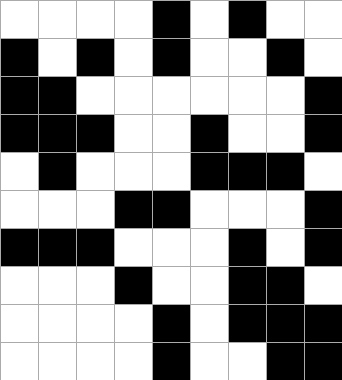[["white", "white", "white", "white", "black", "white", "black", "white", "white"], ["black", "white", "black", "white", "black", "white", "white", "black", "white"], ["black", "black", "white", "white", "white", "white", "white", "white", "black"], ["black", "black", "black", "white", "white", "black", "white", "white", "black"], ["white", "black", "white", "white", "white", "black", "black", "black", "white"], ["white", "white", "white", "black", "black", "white", "white", "white", "black"], ["black", "black", "black", "white", "white", "white", "black", "white", "black"], ["white", "white", "white", "black", "white", "white", "black", "black", "white"], ["white", "white", "white", "white", "black", "white", "black", "black", "black"], ["white", "white", "white", "white", "black", "white", "white", "black", "black"]]